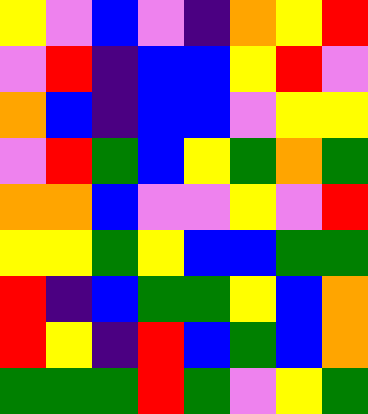[["yellow", "violet", "blue", "violet", "indigo", "orange", "yellow", "red"], ["violet", "red", "indigo", "blue", "blue", "yellow", "red", "violet"], ["orange", "blue", "indigo", "blue", "blue", "violet", "yellow", "yellow"], ["violet", "red", "green", "blue", "yellow", "green", "orange", "green"], ["orange", "orange", "blue", "violet", "violet", "yellow", "violet", "red"], ["yellow", "yellow", "green", "yellow", "blue", "blue", "green", "green"], ["red", "indigo", "blue", "green", "green", "yellow", "blue", "orange"], ["red", "yellow", "indigo", "red", "blue", "green", "blue", "orange"], ["green", "green", "green", "red", "green", "violet", "yellow", "green"]]